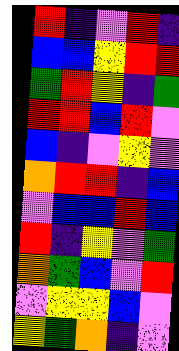[["red", "indigo", "violet", "red", "indigo"], ["blue", "blue", "yellow", "red", "red"], ["green", "red", "yellow", "indigo", "green"], ["red", "red", "blue", "red", "violet"], ["blue", "indigo", "violet", "yellow", "violet"], ["orange", "red", "red", "indigo", "blue"], ["violet", "blue", "blue", "red", "blue"], ["red", "indigo", "yellow", "violet", "green"], ["orange", "green", "blue", "violet", "red"], ["violet", "yellow", "yellow", "blue", "violet"], ["yellow", "green", "orange", "indigo", "violet"]]